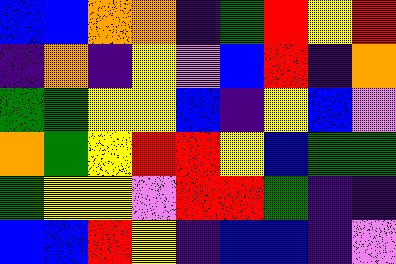[["blue", "blue", "orange", "orange", "indigo", "green", "red", "yellow", "red"], ["indigo", "orange", "indigo", "yellow", "violet", "blue", "red", "indigo", "orange"], ["green", "green", "yellow", "yellow", "blue", "indigo", "yellow", "blue", "violet"], ["orange", "green", "yellow", "red", "red", "yellow", "blue", "green", "green"], ["green", "yellow", "yellow", "violet", "red", "red", "green", "indigo", "indigo"], ["blue", "blue", "red", "yellow", "indigo", "blue", "blue", "indigo", "violet"]]